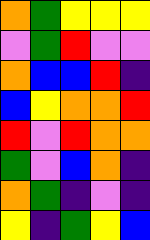[["orange", "green", "yellow", "yellow", "yellow"], ["violet", "green", "red", "violet", "violet"], ["orange", "blue", "blue", "red", "indigo"], ["blue", "yellow", "orange", "orange", "red"], ["red", "violet", "red", "orange", "orange"], ["green", "violet", "blue", "orange", "indigo"], ["orange", "green", "indigo", "violet", "indigo"], ["yellow", "indigo", "green", "yellow", "blue"]]